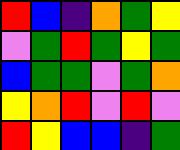[["red", "blue", "indigo", "orange", "green", "yellow"], ["violet", "green", "red", "green", "yellow", "green"], ["blue", "green", "green", "violet", "green", "orange"], ["yellow", "orange", "red", "violet", "red", "violet"], ["red", "yellow", "blue", "blue", "indigo", "green"]]